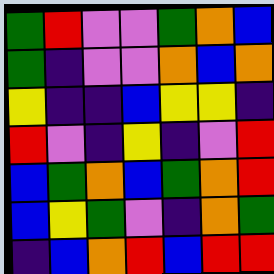[["green", "red", "violet", "violet", "green", "orange", "blue"], ["green", "indigo", "violet", "violet", "orange", "blue", "orange"], ["yellow", "indigo", "indigo", "blue", "yellow", "yellow", "indigo"], ["red", "violet", "indigo", "yellow", "indigo", "violet", "red"], ["blue", "green", "orange", "blue", "green", "orange", "red"], ["blue", "yellow", "green", "violet", "indigo", "orange", "green"], ["indigo", "blue", "orange", "red", "blue", "red", "red"]]